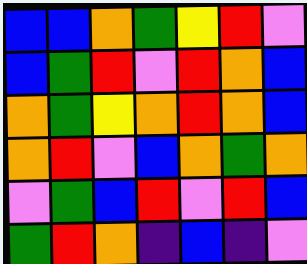[["blue", "blue", "orange", "green", "yellow", "red", "violet"], ["blue", "green", "red", "violet", "red", "orange", "blue"], ["orange", "green", "yellow", "orange", "red", "orange", "blue"], ["orange", "red", "violet", "blue", "orange", "green", "orange"], ["violet", "green", "blue", "red", "violet", "red", "blue"], ["green", "red", "orange", "indigo", "blue", "indigo", "violet"]]